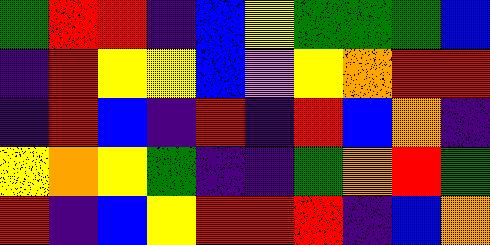[["green", "red", "red", "indigo", "blue", "yellow", "green", "green", "green", "blue"], ["indigo", "red", "yellow", "yellow", "blue", "violet", "yellow", "orange", "red", "red"], ["indigo", "red", "blue", "indigo", "red", "indigo", "red", "blue", "orange", "indigo"], ["yellow", "orange", "yellow", "green", "indigo", "indigo", "green", "orange", "red", "green"], ["red", "indigo", "blue", "yellow", "red", "red", "red", "indigo", "blue", "orange"]]